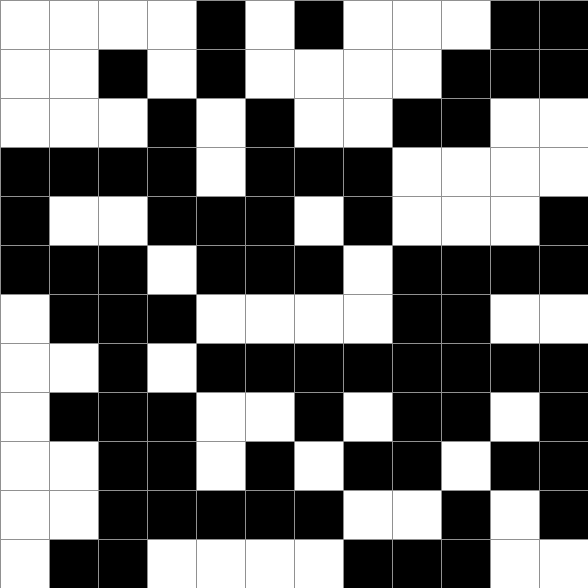[["white", "white", "white", "white", "black", "white", "black", "white", "white", "white", "black", "black"], ["white", "white", "black", "white", "black", "white", "white", "white", "white", "black", "black", "black"], ["white", "white", "white", "black", "white", "black", "white", "white", "black", "black", "white", "white"], ["black", "black", "black", "black", "white", "black", "black", "black", "white", "white", "white", "white"], ["black", "white", "white", "black", "black", "black", "white", "black", "white", "white", "white", "black"], ["black", "black", "black", "white", "black", "black", "black", "white", "black", "black", "black", "black"], ["white", "black", "black", "black", "white", "white", "white", "white", "black", "black", "white", "white"], ["white", "white", "black", "white", "black", "black", "black", "black", "black", "black", "black", "black"], ["white", "black", "black", "black", "white", "white", "black", "white", "black", "black", "white", "black"], ["white", "white", "black", "black", "white", "black", "white", "black", "black", "white", "black", "black"], ["white", "white", "black", "black", "black", "black", "black", "white", "white", "black", "white", "black"], ["white", "black", "black", "white", "white", "white", "white", "black", "black", "black", "white", "white"]]